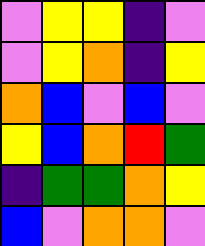[["violet", "yellow", "yellow", "indigo", "violet"], ["violet", "yellow", "orange", "indigo", "yellow"], ["orange", "blue", "violet", "blue", "violet"], ["yellow", "blue", "orange", "red", "green"], ["indigo", "green", "green", "orange", "yellow"], ["blue", "violet", "orange", "orange", "violet"]]